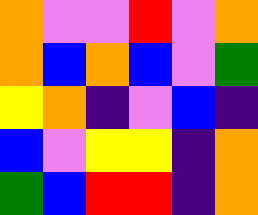[["orange", "violet", "violet", "red", "violet", "orange"], ["orange", "blue", "orange", "blue", "violet", "green"], ["yellow", "orange", "indigo", "violet", "blue", "indigo"], ["blue", "violet", "yellow", "yellow", "indigo", "orange"], ["green", "blue", "red", "red", "indigo", "orange"]]